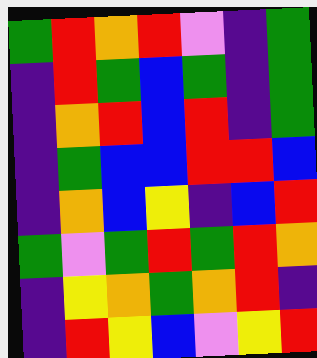[["green", "red", "orange", "red", "violet", "indigo", "green"], ["indigo", "red", "green", "blue", "green", "indigo", "green"], ["indigo", "orange", "red", "blue", "red", "indigo", "green"], ["indigo", "green", "blue", "blue", "red", "red", "blue"], ["indigo", "orange", "blue", "yellow", "indigo", "blue", "red"], ["green", "violet", "green", "red", "green", "red", "orange"], ["indigo", "yellow", "orange", "green", "orange", "red", "indigo"], ["indigo", "red", "yellow", "blue", "violet", "yellow", "red"]]